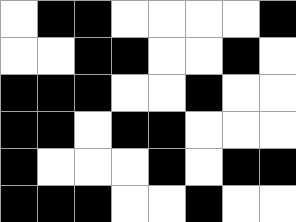[["white", "black", "black", "white", "white", "white", "white", "black"], ["white", "white", "black", "black", "white", "white", "black", "white"], ["black", "black", "black", "white", "white", "black", "white", "white"], ["black", "black", "white", "black", "black", "white", "white", "white"], ["black", "white", "white", "white", "black", "white", "black", "black"], ["black", "black", "black", "white", "white", "black", "white", "white"]]